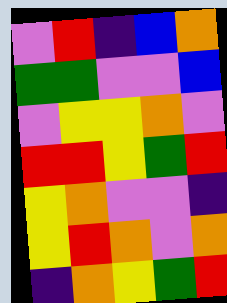[["violet", "red", "indigo", "blue", "orange"], ["green", "green", "violet", "violet", "blue"], ["violet", "yellow", "yellow", "orange", "violet"], ["red", "red", "yellow", "green", "red"], ["yellow", "orange", "violet", "violet", "indigo"], ["yellow", "red", "orange", "violet", "orange"], ["indigo", "orange", "yellow", "green", "red"]]